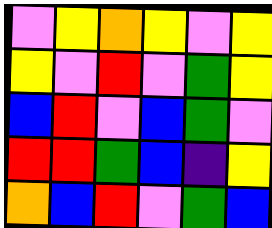[["violet", "yellow", "orange", "yellow", "violet", "yellow"], ["yellow", "violet", "red", "violet", "green", "yellow"], ["blue", "red", "violet", "blue", "green", "violet"], ["red", "red", "green", "blue", "indigo", "yellow"], ["orange", "blue", "red", "violet", "green", "blue"]]